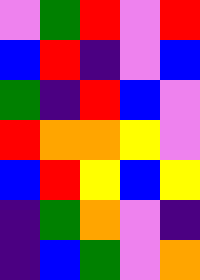[["violet", "green", "red", "violet", "red"], ["blue", "red", "indigo", "violet", "blue"], ["green", "indigo", "red", "blue", "violet"], ["red", "orange", "orange", "yellow", "violet"], ["blue", "red", "yellow", "blue", "yellow"], ["indigo", "green", "orange", "violet", "indigo"], ["indigo", "blue", "green", "violet", "orange"]]